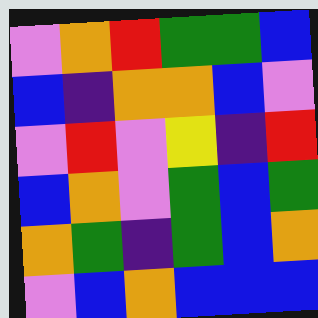[["violet", "orange", "red", "green", "green", "blue"], ["blue", "indigo", "orange", "orange", "blue", "violet"], ["violet", "red", "violet", "yellow", "indigo", "red"], ["blue", "orange", "violet", "green", "blue", "green"], ["orange", "green", "indigo", "green", "blue", "orange"], ["violet", "blue", "orange", "blue", "blue", "blue"]]